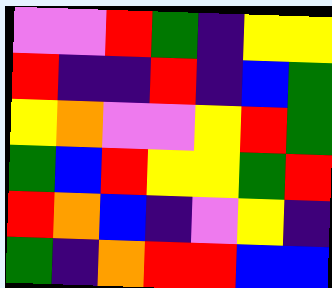[["violet", "violet", "red", "green", "indigo", "yellow", "yellow"], ["red", "indigo", "indigo", "red", "indigo", "blue", "green"], ["yellow", "orange", "violet", "violet", "yellow", "red", "green"], ["green", "blue", "red", "yellow", "yellow", "green", "red"], ["red", "orange", "blue", "indigo", "violet", "yellow", "indigo"], ["green", "indigo", "orange", "red", "red", "blue", "blue"]]